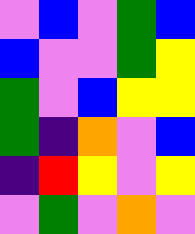[["violet", "blue", "violet", "green", "blue"], ["blue", "violet", "violet", "green", "yellow"], ["green", "violet", "blue", "yellow", "yellow"], ["green", "indigo", "orange", "violet", "blue"], ["indigo", "red", "yellow", "violet", "yellow"], ["violet", "green", "violet", "orange", "violet"]]